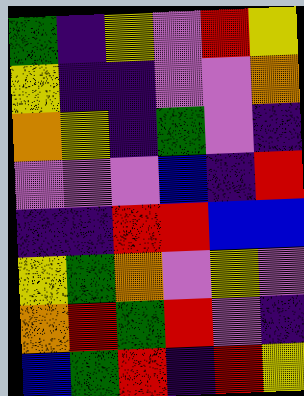[["green", "indigo", "yellow", "violet", "red", "yellow"], ["yellow", "indigo", "indigo", "violet", "violet", "orange"], ["orange", "yellow", "indigo", "green", "violet", "indigo"], ["violet", "violet", "violet", "blue", "indigo", "red"], ["indigo", "indigo", "red", "red", "blue", "blue"], ["yellow", "green", "orange", "violet", "yellow", "violet"], ["orange", "red", "green", "red", "violet", "indigo"], ["blue", "green", "red", "indigo", "red", "yellow"]]